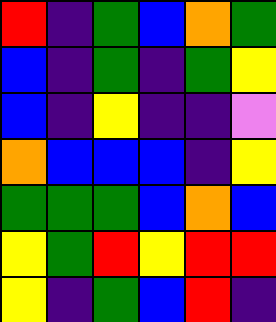[["red", "indigo", "green", "blue", "orange", "green"], ["blue", "indigo", "green", "indigo", "green", "yellow"], ["blue", "indigo", "yellow", "indigo", "indigo", "violet"], ["orange", "blue", "blue", "blue", "indigo", "yellow"], ["green", "green", "green", "blue", "orange", "blue"], ["yellow", "green", "red", "yellow", "red", "red"], ["yellow", "indigo", "green", "blue", "red", "indigo"]]